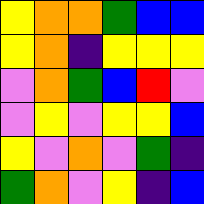[["yellow", "orange", "orange", "green", "blue", "blue"], ["yellow", "orange", "indigo", "yellow", "yellow", "yellow"], ["violet", "orange", "green", "blue", "red", "violet"], ["violet", "yellow", "violet", "yellow", "yellow", "blue"], ["yellow", "violet", "orange", "violet", "green", "indigo"], ["green", "orange", "violet", "yellow", "indigo", "blue"]]